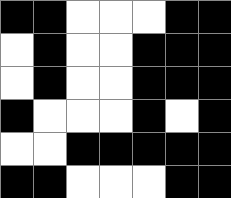[["black", "black", "white", "white", "white", "black", "black"], ["white", "black", "white", "white", "black", "black", "black"], ["white", "black", "white", "white", "black", "black", "black"], ["black", "white", "white", "white", "black", "white", "black"], ["white", "white", "black", "black", "black", "black", "black"], ["black", "black", "white", "white", "white", "black", "black"]]